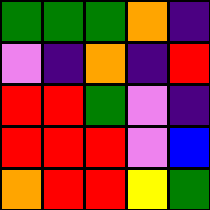[["green", "green", "green", "orange", "indigo"], ["violet", "indigo", "orange", "indigo", "red"], ["red", "red", "green", "violet", "indigo"], ["red", "red", "red", "violet", "blue"], ["orange", "red", "red", "yellow", "green"]]